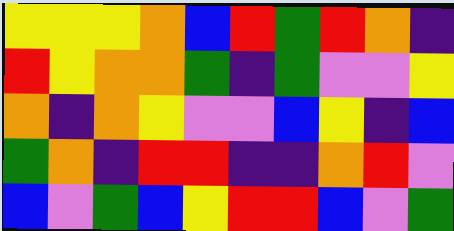[["yellow", "yellow", "yellow", "orange", "blue", "red", "green", "red", "orange", "indigo"], ["red", "yellow", "orange", "orange", "green", "indigo", "green", "violet", "violet", "yellow"], ["orange", "indigo", "orange", "yellow", "violet", "violet", "blue", "yellow", "indigo", "blue"], ["green", "orange", "indigo", "red", "red", "indigo", "indigo", "orange", "red", "violet"], ["blue", "violet", "green", "blue", "yellow", "red", "red", "blue", "violet", "green"]]